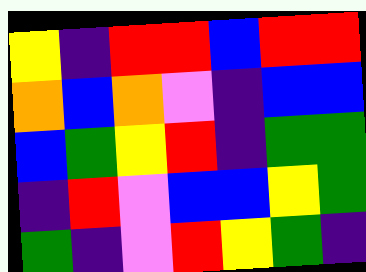[["yellow", "indigo", "red", "red", "blue", "red", "red"], ["orange", "blue", "orange", "violet", "indigo", "blue", "blue"], ["blue", "green", "yellow", "red", "indigo", "green", "green"], ["indigo", "red", "violet", "blue", "blue", "yellow", "green"], ["green", "indigo", "violet", "red", "yellow", "green", "indigo"]]